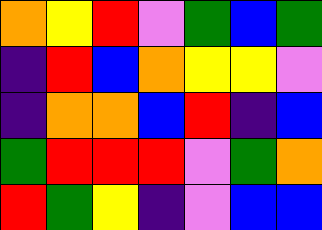[["orange", "yellow", "red", "violet", "green", "blue", "green"], ["indigo", "red", "blue", "orange", "yellow", "yellow", "violet"], ["indigo", "orange", "orange", "blue", "red", "indigo", "blue"], ["green", "red", "red", "red", "violet", "green", "orange"], ["red", "green", "yellow", "indigo", "violet", "blue", "blue"]]